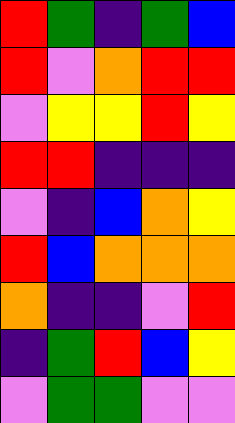[["red", "green", "indigo", "green", "blue"], ["red", "violet", "orange", "red", "red"], ["violet", "yellow", "yellow", "red", "yellow"], ["red", "red", "indigo", "indigo", "indigo"], ["violet", "indigo", "blue", "orange", "yellow"], ["red", "blue", "orange", "orange", "orange"], ["orange", "indigo", "indigo", "violet", "red"], ["indigo", "green", "red", "blue", "yellow"], ["violet", "green", "green", "violet", "violet"]]